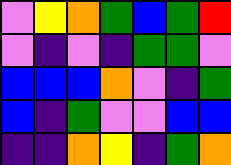[["violet", "yellow", "orange", "green", "blue", "green", "red"], ["violet", "indigo", "violet", "indigo", "green", "green", "violet"], ["blue", "blue", "blue", "orange", "violet", "indigo", "green"], ["blue", "indigo", "green", "violet", "violet", "blue", "blue"], ["indigo", "indigo", "orange", "yellow", "indigo", "green", "orange"]]